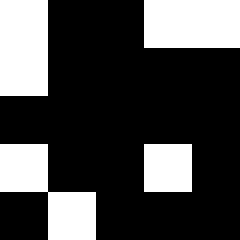[["white", "black", "black", "white", "white"], ["white", "black", "black", "black", "black"], ["black", "black", "black", "black", "black"], ["white", "black", "black", "white", "black"], ["black", "white", "black", "black", "black"]]